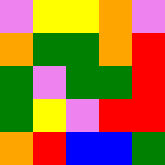[["violet", "yellow", "yellow", "orange", "violet"], ["orange", "green", "green", "orange", "red"], ["green", "violet", "green", "green", "red"], ["green", "yellow", "violet", "red", "red"], ["orange", "red", "blue", "blue", "green"]]